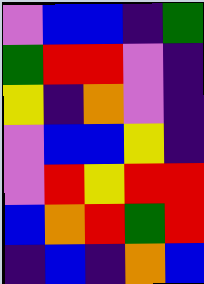[["violet", "blue", "blue", "indigo", "green"], ["green", "red", "red", "violet", "indigo"], ["yellow", "indigo", "orange", "violet", "indigo"], ["violet", "blue", "blue", "yellow", "indigo"], ["violet", "red", "yellow", "red", "red"], ["blue", "orange", "red", "green", "red"], ["indigo", "blue", "indigo", "orange", "blue"]]